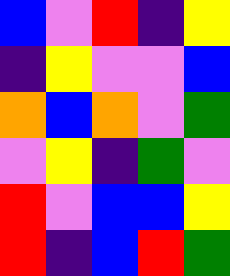[["blue", "violet", "red", "indigo", "yellow"], ["indigo", "yellow", "violet", "violet", "blue"], ["orange", "blue", "orange", "violet", "green"], ["violet", "yellow", "indigo", "green", "violet"], ["red", "violet", "blue", "blue", "yellow"], ["red", "indigo", "blue", "red", "green"]]